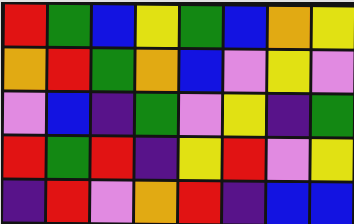[["red", "green", "blue", "yellow", "green", "blue", "orange", "yellow"], ["orange", "red", "green", "orange", "blue", "violet", "yellow", "violet"], ["violet", "blue", "indigo", "green", "violet", "yellow", "indigo", "green"], ["red", "green", "red", "indigo", "yellow", "red", "violet", "yellow"], ["indigo", "red", "violet", "orange", "red", "indigo", "blue", "blue"]]